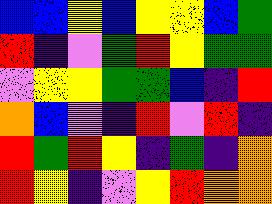[["blue", "blue", "yellow", "blue", "yellow", "yellow", "blue", "green"], ["red", "indigo", "violet", "green", "red", "yellow", "green", "green"], ["violet", "yellow", "yellow", "green", "green", "blue", "indigo", "red"], ["orange", "blue", "violet", "indigo", "red", "violet", "red", "indigo"], ["red", "green", "red", "yellow", "indigo", "green", "indigo", "orange"], ["red", "yellow", "indigo", "violet", "yellow", "red", "orange", "orange"]]